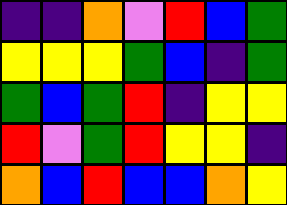[["indigo", "indigo", "orange", "violet", "red", "blue", "green"], ["yellow", "yellow", "yellow", "green", "blue", "indigo", "green"], ["green", "blue", "green", "red", "indigo", "yellow", "yellow"], ["red", "violet", "green", "red", "yellow", "yellow", "indigo"], ["orange", "blue", "red", "blue", "blue", "orange", "yellow"]]